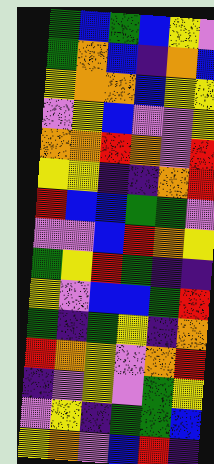[["green", "blue", "green", "blue", "yellow", "violet"], ["green", "orange", "blue", "indigo", "orange", "blue"], ["yellow", "orange", "orange", "blue", "yellow", "yellow"], ["violet", "yellow", "blue", "violet", "violet", "yellow"], ["orange", "orange", "red", "orange", "violet", "red"], ["yellow", "yellow", "indigo", "indigo", "orange", "red"], ["red", "blue", "blue", "green", "green", "violet"], ["violet", "violet", "blue", "red", "orange", "yellow"], ["green", "yellow", "red", "green", "indigo", "indigo"], ["yellow", "violet", "blue", "blue", "green", "red"], ["green", "indigo", "green", "yellow", "indigo", "orange"], ["red", "orange", "yellow", "violet", "orange", "red"], ["indigo", "violet", "yellow", "violet", "green", "yellow"], ["violet", "yellow", "indigo", "green", "green", "blue"], ["yellow", "orange", "violet", "blue", "red", "indigo"]]